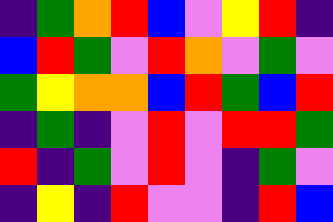[["indigo", "green", "orange", "red", "blue", "violet", "yellow", "red", "indigo"], ["blue", "red", "green", "violet", "red", "orange", "violet", "green", "violet"], ["green", "yellow", "orange", "orange", "blue", "red", "green", "blue", "red"], ["indigo", "green", "indigo", "violet", "red", "violet", "red", "red", "green"], ["red", "indigo", "green", "violet", "red", "violet", "indigo", "green", "violet"], ["indigo", "yellow", "indigo", "red", "violet", "violet", "indigo", "red", "blue"]]